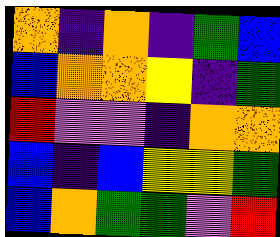[["orange", "indigo", "orange", "indigo", "green", "blue"], ["blue", "orange", "orange", "yellow", "indigo", "green"], ["red", "violet", "violet", "indigo", "orange", "orange"], ["blue", "indigo", "blue", "yellow", "yellow", "green"], ["blue", "orange", "green", "green", "violet", "red"]]